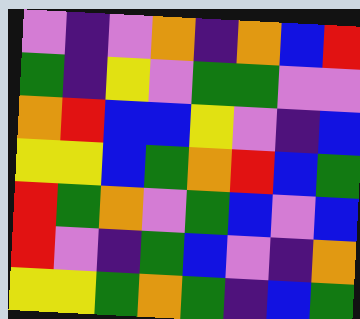[["violet", "indigo", "violet", "orange", "indigo", "orange", "blue", "red"], ["green", "indigo", "yellow", "violet", "green", "green", "violet", "violet"], ["orange", "red", "blue", "blue", "yellow", "violet", "indigo", "blue"], ["yellow", "yellow", "blue", "green", "orange", "red", "blue", "green"], ["red", "green", "orange", "violet", "green", "blue", "violet", "blue"], ["red", "violet", "indigo", "green", "blue", "violet", "indigo", "orange"], ["yellow", "yellow", "green", "orange", "green", "indigo", "blue", "green"]]